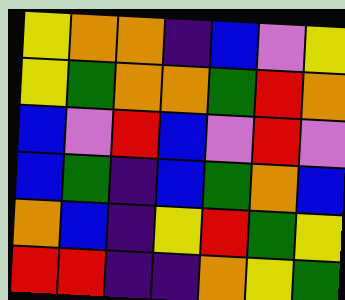[["yellow", "orange", "orange", "indigo", "blue", "violet", "yellow"], ["yellow", "green", "orange", "orange", "green", "red", "orange"], ["blue", "violet", "red", "blue", "violet", "red", "violet"], ["blue", "green", "indigo", "blue", "green", "orange", "blue"], ["orange", "blue", "indigo", "yellow", "red", "green", "yellow"], ["red", "red", "indigo", "indigo", "orange", "yellow", "green"]]